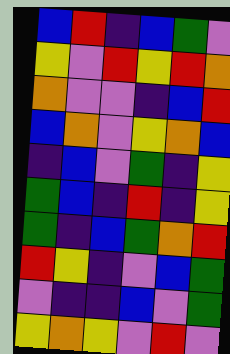[["blue", "red", "indigo", "blue", "green", "violet"], ["yellow", "violet", "red", "yellow", "red", "orange"], ["orange", "violet", "violet", "indigo", "blue", "red"], ["blue", "orange", "violet", "yellow", "orange", "blue"], ["indigo", "blue", "violet", "green", "indigo", "yellow"], ["green", "blue", "indigo", "red", "indigo", "yellow"], ["green", "indigo", "blue", "green", "orange", "red"], ["red", "yellow", "indigo", "violet", "blue", "green"], ["violet", "indigo", "indigo", "blue", "violet", "green"], ["yellow", "orange", "yellow", "violet", "red", "violet"]]